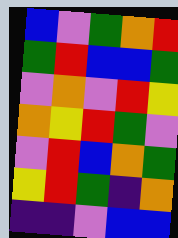[["blue", "violet", "green", "orange", "red"], ["green", "red", "blue", "blue", "green"], ["violet", "orange", "violet", "red", "yellow"], ["orange", "yellow", "red", "green", "violet"], ["violet", "red", "blue", "orange", "green"], ["yellow", "red", "green", "indigo", "orange"], ["indigo", "indigo", "violet", "blue", "blue"]]